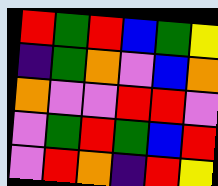[["red", "green", "red", "blue", "green", "yellow"], ["indigo", "green", "orange", "violet", "blue", "orange"], ["orange", "violet", "violet", "red", "red", "violet"], ["violet", "green", "red", "green", "blue", "red"], ["violet", "red", "orange", "indigo", "red", "yellow"]]